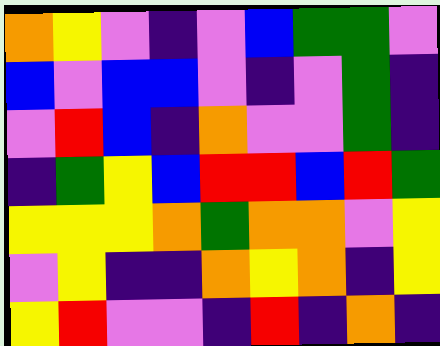[["orange", "yellow", "violet", "indigo", "violet", "blue", "green", "green", "violet"], ["blue", "violet", "blue", "blue", "violet", "indigo", "violet", "green", "indigo"], ["violet", "red", "blue", "indigo", "orange", "violet", "violet", "green", "indigo"], ["indigo", "green", "yellow", "blue", "red", "red", "blue", "red", "green"], ["yellow", "yellow", "yellow", "orange", "green", "orange", "orange", "violet", "yellow"], ["violet", "yellow", "indigo", "indigo", "orange", "yellow", "orange", "indigo", "yellow"], ["yellow", "red", "violet", "violet", "indigo", "red", "indigo", "orange", "indigo"]]